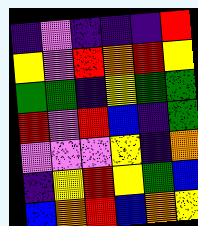[["indigo", "violet", "indigo", "indigo", "indigo", "red"], ["yellow", "violet", "red", "orange", "red", "yellow"], ["green", "green", "indigo", "yellow", "green", "green"], ["red", "violet", "red", "blue", "indigo", "green"], ["violet", "violet", "violet", "yellow", "indigo", "orange"], ["indigo", "yellow", "red", "yellow", "green", "blue"], ["blue", "orange", "red", "blue", "orange", "yellow"]]